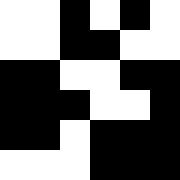[["white", "white", "black", "white", "black", "white"], ["white", "white", "black", "black", "white", "white"], ["black", "black", "white", "white", "black", "black"], ["black", "black", "black", "white", "white", "black"], ["black", "black", "white", "black", "black", "black"], ["white", "white", "white", "black", "black", "black"]]